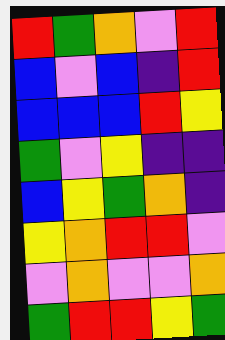[["red", "green", "orange", "violet", "red"], ["blue", "violet", "blue", "indigo", "red"], ["blue", "blue", "blue", "red", "yellow"], ["green", "violet", "yellow", "indigo", "indigo"], ["blue", "yellow", "green", "orange", "indigo"], ["yellow", "orange", "red", "red", "violet"], ["violet", "orange", "violet", "violet", "orange"], ["green", "red", "red", "yellow", "green"]]